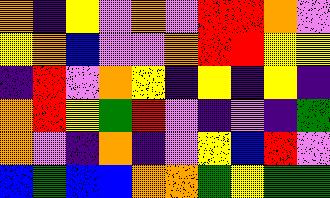[["orange", "indigo", "yellow", "violet", "orange", "violet", "red", "red", "orange", "violet"], ["yellow", "orange", "blue", "violet", "violet", "orange", "red", "red", "yellow", "yellow"], ["indigo", "red", "violet", "orange", "yellow", "indigo", "yellow", "indigo", "yellow", "indigo"], ["orange", "red", "yellow", "green", "red", "violet", "indigo", "violet", "indigo", "green"], ["orange", "violet", "indigo", "orange", "indigo", "violet", "yellow", "blue", "red", "violet"], ["blue", "green", "blue", "blue", "orange", "orange", "green", "yellow", "green", "green"]]